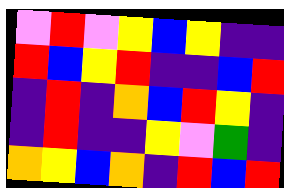[["violet", "red", "violet", "yellow", "blue", "yellow", "indigo", "indigo"], ["red", "blue", "yellow", "red", "indigo", "indigo", "blue", "red"], ["indigo", "red", "indigo", "orange", "blue", "red", "yellow", "indigo"], ["indigo", "red", "indigo", "indigo", "yellow", "violet", "green", "indigo"], ["orange", "yellow", "blue", "orange", "indigo", "red", "blue", "red"]]